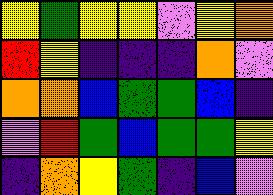[["yellow", "green", "yellow", "yellow", "violet", "yellow", "orange"], ["red", "yellow", "indigo", "indigo", "indigo", "orange", "violet"], ["orange", "orange", "blue", "green", "green", "blue", "indigo"], ["violet", "red", "green", "blue", "green", "green", "yellow"], ["indigo", "orange", "yellow", "green", "indigo", "blue", "violet"]]